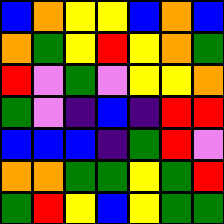[["blue", "orange", "yellow", "yellow", "blue", "orange", "blue"], ["orange", "green", "yellow", "red", "yellow", "orange", "green"], ["red", "violet", "green", "violet", "yellow", "yellow", "orange"], ["green", "violet", "indigo", "blue", "indigo", "red", "red"], ["blue", "blue", "blue", "indigo", "green", "red", "violet"], ["orange", "orange", "green", "green", "yellow", "green", "red"], ["green", "red", "yellow", "blue", "yellow", "green", "green"]]